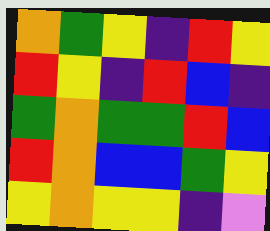[["orange", "green", "yellow", "indigo", "red", "yellow"], ["red", "yellow", "indigo", "red", "blue", "indigo"], ["green", "orange", "green", "green", "red", "blue"], ["red", "orange", "blue", "blue", "green", "yellow"], ["yellow", "orange", "yellow", "yellow", "indigo", "violet"]]